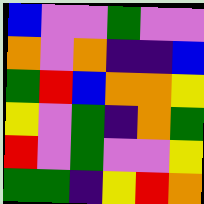[["blue", "violet", "violet", "green", "violet", "violet"], ["orange", "violet", "orange", "indigo", "indigo", "blue"], ["green", "red", "blue", "orange", "orange", "yellow"], ["yellow", "violet", "green", "indigo", "orange", "green"], ["red", "violet", "green", "violet", "violet", "yellow"], ["green", "green", "indigo", "yellow", "red", "orange"]]